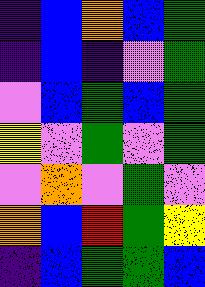[["indigo", "blue", "orange", "blue", "green"], ["indigo", "blue", "indigo", "violet", "green"], ["violet", "blue", "green", "blue", "green"], ["yellow", "violet", "green", "violet", "green"], ["violet", "orange", "violet", "green", "violet"], ["orange", "blue", "red", "green", "yellow"], ["indigo", "blue", "green", "green", "blue"]]